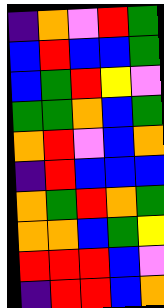[["indigo", "orange", "violet", "red", "green"], ["blue", "red", "blue", "blue", "green"], ["blue", "green", "red", "yellow", "violet"], ["green", "green", "orange", "blue", "green"], ["orange", "red", "violet", "blue", "orange"], ["indigo", "red", "blue", "blue", "blue"], ["orange", "green", "red", "orange", "green"], ["orange", "orange", "blue", "green", "yellow"], ["red", "red", "red", "blue", "violet"], ["indigo", "red", "red", "blue", "orange"]]